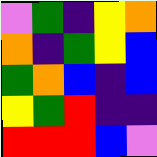[["violet", "green", "indigo", "yellow", "orange"], ["orange", "indigo", "green", "yellow", "blue"], ["green", "orange", "blue", "indigo", "blue"], ["yellow", "green", "red", "indigo", "indigo"], ["red", "red", "red", "blue", "violet"]]